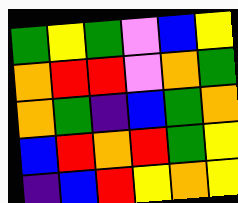[["green", "yellow", "green", "violet", "blue", "yellow"], ["orange", "red", "red", "violet", "orange", "green"], ["orange", "green", "indigo", "blue", "green", "orange"], ["blue", "red", "orange", "red", "green", "yellow"], ["indigo", "blue", "red", "yellow", "orange", "yellow"]]